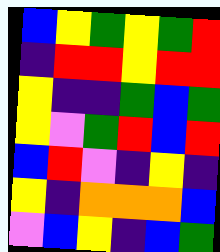[["blue", "yellow", "green", "yellow", "green", "red"], ["indigo", "red", "red", "yellow", "red", "red"], ["yellow", "indigo", "indigo", "green", "blue", "green"], ["yellow", "violet", "green", "red", "blue", "red"], ["blue", "red", "violet", "indigo", "yellow", "indigo"], ["yellow", "indigo", "orange", "orange", "orange", "blue"], ["violet", "blue", "yellow", "indigo", "blue", "green"]]